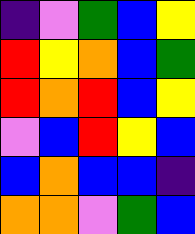[["indigo", "violet", "green", "blue", "yellow"], ["red", "yellow", "orange", "blue", "green"], ["red", "orange", "red", "blue", "yellow"], ["violet", "blue", "red", "yellow", "blue"], ["blue", "orange", "blue", "blue", "indigo"], ["orange", "orange", "violet", "green", "blue"]]